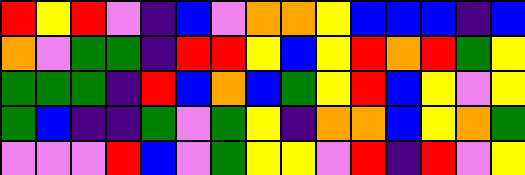[["red", "yellow", "red", "violet", "indigo", "blue", "violet", "orange", "orange", "yellow", "blue", "blue", "blue", "indigo", "blue"], ["orange", "violet", "green", "green", "indigo", "red", "red", "yellow", "blue", "yellow", "red", "orange", "red", "green", "yellow"], ["green", "green", "green", "indigo", "red", "blue", "orange", "blue", "green", "yellow", "red", "blue", "yellow", "violet", "yellow"], ["green", "blue", "indigo", "indigo", "green", "violet", "green", "yellow", "indigo", "orange", "orange", "blue", "yellow", "orange", "green"], ["violet", "violet", "violet", "red", "blue", "violet", "green", "yellow", "yellow", "violet", "red", "indigo", "red", "violet", "yellow"]]